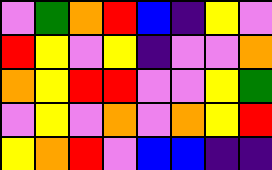[["violet", "green", "orange", "red", "blue", "indigo", "yellow", "violet"], ["red", "yellow", "violet", "yellow", "indigo", "violet", "violet", "orange"], ["orange", "yellow", "red", "red", "violet", "violet", "yellow", "green"], ["violet", "yellow", "violet", "orange", "violet", "orange", "yellow", "red"], ["yellow", "orange", "red", "violet", "blue", "blue", "indigo", "indigo"]]